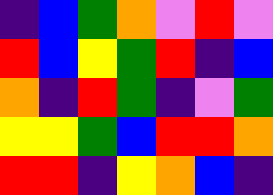[["indigo", "blue", "green", "orange", "violet", "red", "violet"], ["red", "blue", "yellow", "green", "red", "indigo", "blue"], ["orange", "indigo", "red", "green", "indigo", "violet", "green"], ["yellow", "yellow", "green", "blue", "red", "red", "orange"], ["red", "red", "indigo", "yellow", "orange", "blue", "indigo"]]